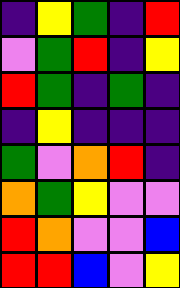[["indigo", "yellow", "green", "indigo", "red"], ["violet", "green", "red", "indigo", "yellow"], ["red", "green", "indigo", "green", "indigo"], ["indigo", "yellow", "indigo", "indigo", "indigo"], ["green", "violet", "orange", "red", "indigo"], ["orange", "green", "yellow", "violet", "violet"], ["red", "orange", "violet", "violet", "blue"], ["red", "red", "blue", "violet", "yellow"]]